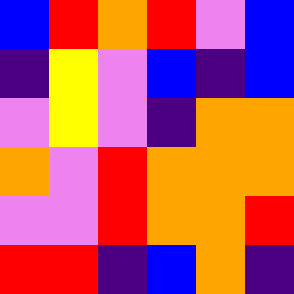[["blue", "red", "orange", "red", "violet", "blue"], ["indigo", "yellow", "violet", "blue", "indigo", "blue"], ["violet", "yellow", "violet", "indigo", "orange", "orange"], ["orange", "violet", "red", "orange", "orange", "orange"], ["violet", "violet", "red", "orange", "orange", "red"], ["red", "red", "indigo", "blue", "orange", "indigo"]]